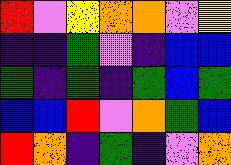[["red", "violet", "yellow", "orange", "orange", "violet", "yellow"], ["indigo", "indigo", "green", "violet", "indigo", "blue", "blue"], ["green", "indigo", "green", "indigo", "green", "blue", "green"], ["blue", "blue", "red", "violet", "orange", "green", "blue"], ["red", "orange", "indigo", "green", "indigo", "violet", "orange"]]